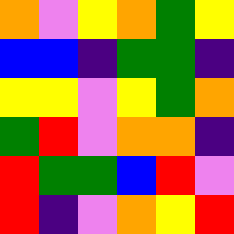[["orange", "violet", "yellow", "orange", "green", "yellow"], ["blue", "blue", "indigo", "green", "green", "indigo"], ["yellow", "yellow", "violet", "yellow", "green", "orange"], ["green", "red", "violet", "orange", "orange", "indigo"], ["red", "green", "green", "blue", "red", "violet"], ["red", "indigo", "violet", "orange", "yellow", "red"]]